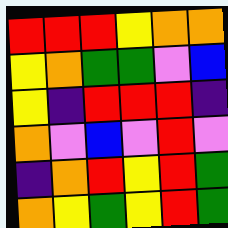[["red", "red", "red", "yellow", "orange", "orange"], ["yellow", "orange", "green", "green", "violet", "blue"], ["yellow", "indigo", "red", "red", "red", "indigo"], ["orange", "violet", "blue", "violet", "red", "violet"], ["indigo", "orange", "red", "yellow", "red", "green"], ["orange", "yellow", "green", "yellow", "red", "green"]]